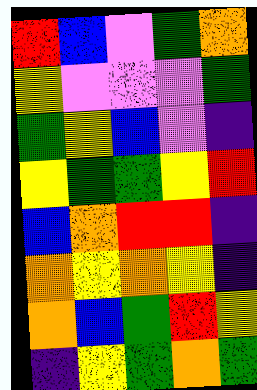[["red", "blue", "violet", "green", "orange"], ["yellow", "violet", "violet", "violet", "green"], ["green", "yellow", "blue", "violet", "indigo"], ["yellow", "green", "green", "yellow", "red"], ["blue", "orange", "red", "red", "indigo"], ["orange", "yellow", "orange", "yellow", "indigo"], ["orange", "blue", "green", "red", "yellow"], ["indigo", "yellow", "green", "orange", "green"]]